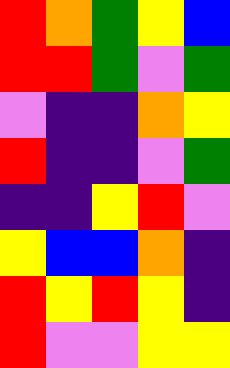[["red", "orange", "green", "yellow", "blue"], ["red", "red", "green", "violet", "green"], ["violet", "indigo", "indigo", "orange", "yellow"], ["red", "indigo", "indigo", "violet", "green"], ["indigo", "indigo", "yellow", "red", "violet"], ["yellow", "blue", "blue", "orange", "indigo"], ["red", "yellow", "red", "yellow", "indigo"], ["red", "violet", "violet", "yellow", "yellow"]]